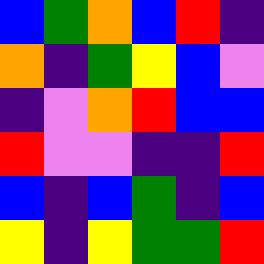[["blue", "green", "orange", "blue", "red", "indigo"], ["orange", "indigo", "green", "yellow", "blue", "violet"], ["indigo", "violet", "orange", "red", "blue", "blue"], ["red", "violet", "violet", "indigo", "indigo", "red"], ["blue", "indigo", "blue", "green", "indigo", "blue"], ["yellow", "indigo", "yellow", "green", "green", "red"]]